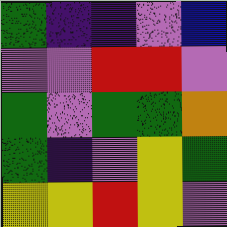[["green", "indigo", "indigo", "violet", "blue"], ["violet", "violet", "red", "red", "violet"], ["green", "violet", "green", "green", "orange"], ["green", "indigo", "violet", "yellow", "green"], ["yellow", "yellow", "red", "yellow", "violet"]]